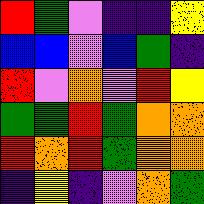[["red", "green", "violet", "indigo", "indigo", "yellow"], ["blue", "blue", "violet", "blue", "green", "indigo"], ["red", "violet", "orange", "violet", "red", "yellow"], ["green", "green", "red", "green", "orange", "orange"], ["red", "orange", "red", "green", "orange", "orange"], ["indigo", "yellow", "indigo", "violet", "orange", "green"]]